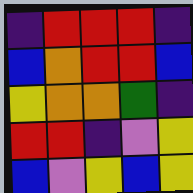[["indigo", "red", "red", "red", "indigo"], ["blue", "orange", "red", "red", "blue"], ["yellow", "orange", "orange", "green", "indigo"], ["red", "red", "indigo", "violet", "yellow"], ["blue", "violet", "yellow", "blue", "yellow"]]